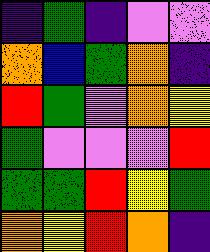[["indigo", "green", "indigo", "violet", "violet"], ["orange", "blue", "green", "orange", "indigo"], ["red", "green", "violet", "orange", "yellow"], ["green", "violet", "violet", "violet", "red"], ["green", "green", "red", "yellow", "green"], ["orange", "yellow", "red", "orange", "indigo"]]